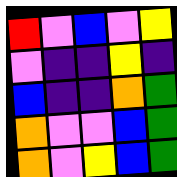[["red", "violet", "blue", "violet", "yellow"], ["violet", "indigo", "indigo", "yellow", "indigo"], ["blue", "indigo", "indigo", "orange", "green"], ["orange", "violet", "violet", "blue", "green"], ["orange", "violet", "yellow", "blue", "green"]]